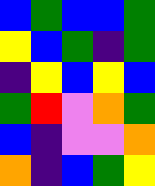[["blue", "green", "blue", "blue", "green"], ["yellow", "blue", "green", "indigo", "green"], ["indigo", "yellow", "blue", "yellow", "blue"], ["green", "red", "violet", "orange", "green"], ["blue", "indigo", "violet", "violet", "orange"], ["orange", "indigo", "blue", "green", "yellow"]]